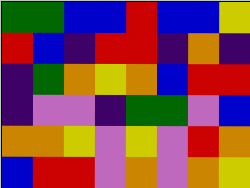[["green", "green", "blue", "blue", "red", "blue", "blue", "yellow"], ["red", "blue", "indigo", "red", "red", "indigo", "orange", "indigo"], ["indigo", "green", "orange", "yellow", "orange", "blue", "red", "red"], ["indigo", "violet", "violet", "indigo", "green", "green", "violet", "blue"], ["orange", "orange", "yellow", "violet", "yellow", "violet", "red", "orange"], ["blue", "red", "red", "violet", "orange", "violet", "orange", "yellow"]]